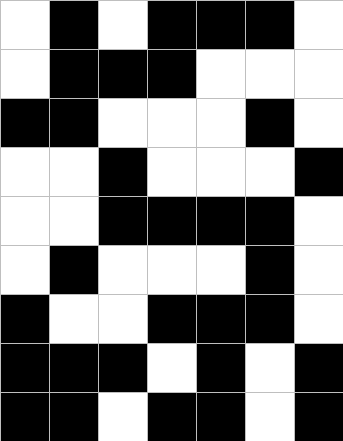[["white", "black", "white", "black", "black", "black", "white"], ["white", "black", "black", "black", "white", "white", "white"], ["black", "black", "white", "white", "white", "black", "white"], ["white", "white", "black", "white", "white", "white", "black"], ["white", "white", "black", "black", "black", "black", "white"], ["white", "black", "white", "white", "white", "black", "white"], ["black", "white", "white", "black", "black", "black", "white"], ["black", "black", "black", "white", "black", "white", "black"], ["black", "black", "white", "black", "black", "white", "black"]]